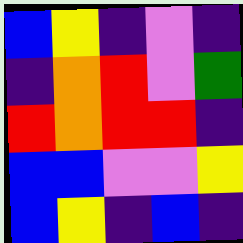[["blue", "yellow", "indigo", "violet", "indigo"], ["indigo", "orange", "red", "violet", "green"], ["red", "orange", "red", "red", "indigo"], ["blue", "blue", "violet", "violet", "yellow"], ["blue", "yellow", "indigo", "blue", "indigo"]]